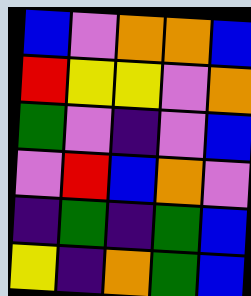[["blue", "violet", "orange", "orange", "blue"], ["red", "yellow", "yellow", "violet", "orange"], ["green", "violet", "indigo", "violet", "blue"], ["violet", "red", "blue", "orange", "violet"], ["indigo", "green", "indigo", "green", "blue"], ["yellow", "indigo", "orange", "green", "blue"]]